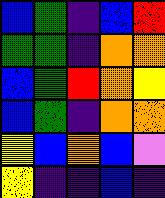[["blue", "green", "indigo", "blue", "red"], ["green", "green", "indigo", "orange", "orange"], ["blue", "green", "red", "orange", "yellow"], ["blue", "green", "indigo", "orange", "orange"], ["yellow", "blue", "orange", "blue", "violet"], ["yellow", "indigo", "indigo", "blue", "indigo"]]